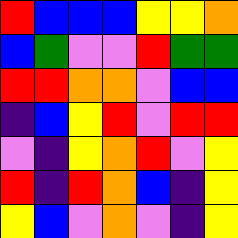[["red", "blue", "blue", "blue", "yellow", "yellow", "orange"], ["blue", "green", "violet", "violet", "red", "green", "green"], ["red", "red", "orange", "orange", "violet", "blue", "blue"], ["indigo", "blue", "yellow", "red", "violet", "red", "red"], ["violet", "indigo", "yellow", "orange", "red", "violet", "yellow"], ["red", "indigo", "red", "orange", "blue", "indigo", "yellow"], ["yellow", "blue", "violet", "orange", "violet", "indigo", "yellow"]]